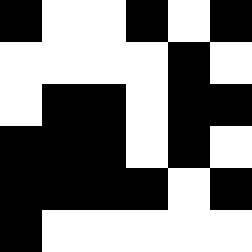[["black", "white", "white", "black", "white", "black"], ["white", "white", "white", "white", "black", "white"], ["white", "black", "black", "white", "black", "black"], ["black", "black", "black", "white", "black", "white"], ["black", "black", "black", "black", "white", "black"], ["black", "white", "white", "white", "white", "white"]]